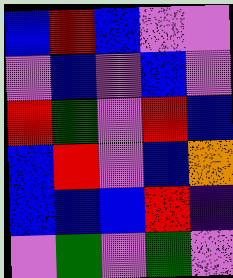[["blue", "red", "blue", "violet", "violet"], ["violet", "blue", "violet", "blue", "violet"], ["red", "green", "violet", "red", "blue"], ["blue", "red", "violet", "blue", "orange"], ["blue", "blue", "blue", "red", "indigo"], ["violet", "green", "violet", "green", "violet"]]